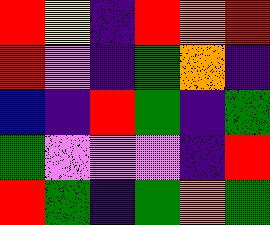[["red", "yellow", "indigo", "red", "orange", "red"], ["red", "violet", "indigo", "green", "orange", "indigo"], ["blue", "indigo", "red", "green", "indigo", "green"], ["green", "violet", "violet", "violet", "indigo", "red"], ["red", "green", "indigo", "green", "orange", "green"]]